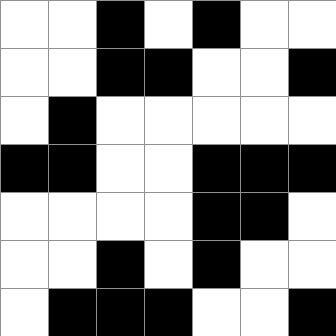[["white", "white", "black", "white", "black", "white", "white"], ["white", "white", "black", "black", "white", "white", "black"], ["white", "black", "white", "white", "white", "white", "white"], ["black", "black", "white", "white", "black", "black", "black"], ["white", "white", "white", "white", "black", "black", "white"], ["white", "white", "black", "white", "black", "white", "white"], ["white", "black", "black", "black", "white", "white", "black"]]